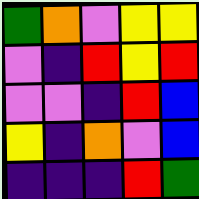[["green", "orange", "violet", "yellow", "yellow"], ["violet", "indigo", "red", "yellow", "red"], ["violet", "violet", "indigo", "red", "blue"], ["yellow", "indigo", "orange", "violet", "blue"], ["indigo", "indigo", "indigo", "red", "green"]]